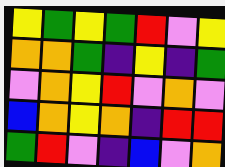[["yellow", "green", "yellow", "green", "red", "violet", "yellow"], ["orange", "orange", "green", "indigo", "yellow", "indigo", "green"], ["violet", "orange", "yellow", "red", "violet", "orange", "violet"], ["blue", "orange", "yellow", "orange", "indigo", "red", "red"], ["green", "red", "violet", "indigo", "blue", "violet", "orange"]]